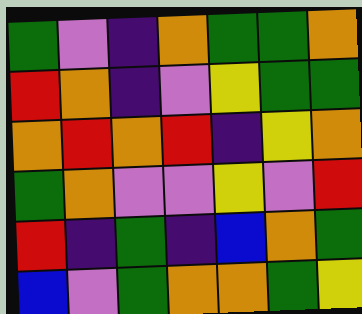[["green", "violet", "indigo", "orange", "green", "green", "orange"], ["red", "orange", "indigo", "violet", "yellow", "green", "green"], ["orange", "red", "orange", "red", "indigo", "yellow", "orange"], ["green", "orange", "violet", "violet", "yellow", "violet", "red"], ["red", "indigo", "green", "indigo", "blue", "orange", "green"], ["blue", "violet", "green", "orange", "orange", "green", "yellow"]]